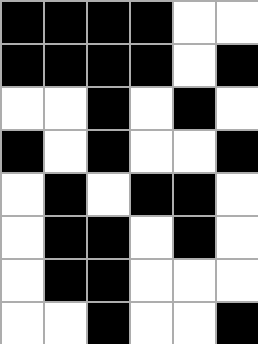[["black", "black", "black", "black", "white", "white"], ["black", "black", "black", "black", "white", "black"], ["white", "white", "black", "white", "black", "white"], ["black", "white", "black", "white", "white", "black"], ["white", "black", "white", "black", "black", "white"], ["white", "black", "black", "white", "black", "white"], ["white", "black", "black", "white", "white", "white"], ["white", "white", "black", "white", "white", "black"]]